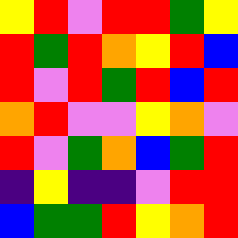[["yellow", "red", "violet", "red", "red", "green", "yellow"], ["red", "green", "red", "orange", "yellow", "red", "blue"], ["red", "violet", "red", "green", "red", "blue", "red"], ["orange", "red", "violet", "violet", "yellow", "orange", "violet"], ["red", "violet", "green", "orange", "blue", "green", "red"], ["indigo", "yellow", "indigo", "indigo", "violet", "red", "red"], ["blue", "green", "green", "red", "yellow", "orange", "red"]]